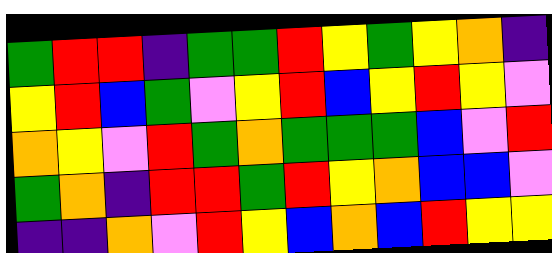[["green", "red", "red", "indigo", "green", "green", "red", "yellow", "green", "yellow", "orange", "indigo"], ["yellow", "red", "blue", "green", "violet", "yellow", "red", "blue", "yellow", "red", "yellow", "violet"], ["orange", "yellow", "violet", "red", "green", "orange", "green", "green", "green", "blue", "violet", "red"], ["green", "orange", "indigo", "red", "red", "green", "red", "yellow", "orange", "blue", "blue", "violet"], ["indigo", "indigo", "orange", "violet", "red", "yellow", "blue", "orange", "blue", "red", "yellow", "yellow"]]